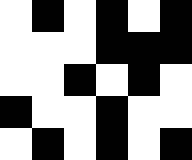[["white", "black", "white", "black", "white", "black"], ["white", "white", "white", "black", "black", "black"], ["white", "white", "black", "white", "black", "white"], ["black", "white", "white", "black", "white", "white"], ["white", "black", "white", "black", "white", "black"]]